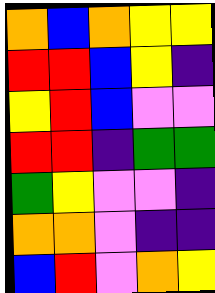[["orange", "blue", "orange", "yellow", "yellow"], ["red", "red", "blue", "yellow", "indigo"], ["yellow", "red", "blue", "violet", "violet"], ["red", "red", "indigo", "green", "green"], ["green", "yellow", "violet", "violet", "indigo"], ["orange", "orange", "violet", "indigo", "indigo"], ["blue", "red", "violet", "orange", "yellow"]]